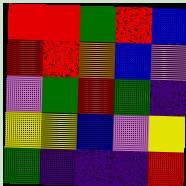[["red", "red", "green", "red", "blue"], ["red", "red", "orange", "blue", "violet"], ["violet", "green", "red", "green", "indigo"], ["yellow", "yellow", "blue", "violet", "yellow"], ["green", "indigo", "indigo", "indigo", "red"]]